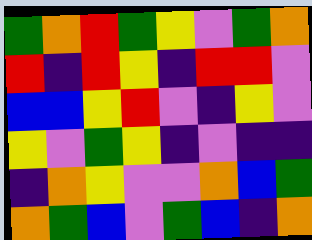[["green", "orange", "red", "green", "yellow", "violet", "green", "orange"], ["red", "indigo", "red", "yellow", "indigo", "red", "red", "violet"], ["blue", "blue", "yellow", "red", "violet", "indigo", "yellow", "violet"], ["yellow", "violet", "green", "yellow", "indigo", "violet", "indigo", "indigo"], ["indigo", "orange", "yellow", "violet", "violet", "orange", "blue", "green"], ["orange", "green", "blue", "violet", "green", "blue", "indigo", "orange"]]